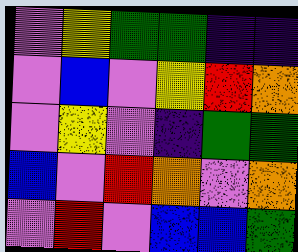[["violet", "yellow", "green", "green", "indigo", "indigo"], ["violet", "blue", "violet", "yellow", "red", "orange"], ["violet", "yellow", "violet", "indigo", "green", "green"], ["blue", "violet", "red", "orange", "violet", "orange"], ["violet", "red", "violet", "blue", "blue", "green"]]